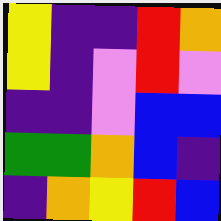[["yellow", "indigo", "indigo", "red", "orange"], ["yellow", "indigo", "violet", "red", "violet"], ["indigo", "indigo", "violet", "blue", "blue"], ["green", "green", "orange", "blue", "indigo"], ["indigo", "orange", "yellow", "red", "blue"]]